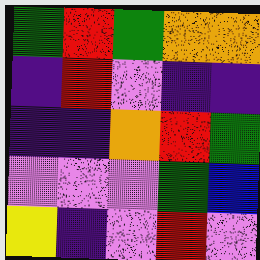[["green", "red", "green", "orange", "orange"], ["indigo", "red", "violet", "indigo", "indigo"], ["indigo", "indigo", "orange", "red", "green"], ["violet", "violet", "violet", "green", "blue"], ["yellow", "indigo", "violet", "red", "violet"]]